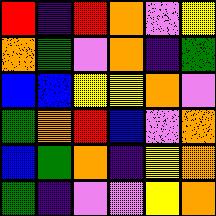[["red", "indigo", "red", "orange", "violet", "yellow"], ["orange", "green", "violet", "orange", "indigo", "green"], ["blue", "blue", "yellow", "yellow", "orange", "violet"], ["green", "orange", "red", "blue", "violet", "orange"], ["blue", "green", "orange", "indigo", "yellow", "orange"], ["green", "indigo", "violet", "violet", "yellow", "orange"]]